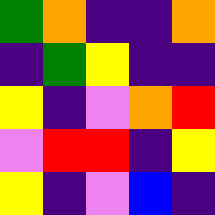[["green", "orange", "indigo", "indigo", "orange"], ["indigo", "green", "yellow", "indigo", "indigo"], ["yellow", "indigo", "violet", "orange", "red"], ["violet", "red", "red", "indigo", "yellow"], ["yellow", "indigo", "violet", "blue", "indigo"]]